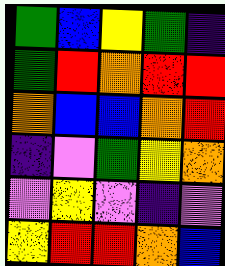[["green", "blue", "yellow", "green", "indigo"], ["green", "red", "orange", "red", "red"], ["orange", "blue", "blue", "orange", "red"], ["indigo", "violet", "green", "yellow", "orange"], ["violet", "yellow", "violet", "indigo", "violet"], ["yellow", "red", "red", "orange", "blue"]]